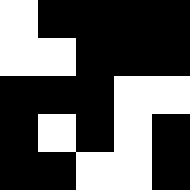[["white", "black", "black", "black", "black"], ["white", "white", "black", "black", "black"], ["black", "black", "black", "white", "white"], ["black", "white", "black", "white", "black"], ["black", "black", "white", "white", "black"]]